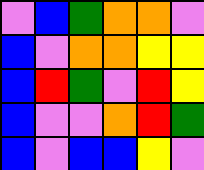[["violet", "blue", "green", "orange", "orange", "violet"], ["blue", "violet", "orange", "orange", "yellow", "yellow"], ["blue", "red", "green", "violet", "red", "yellow"], ["blue", "violet", "violet", "orange", "red", "green"], ["blue", "violet", "blue", "blue", "yellow", "violet"]]